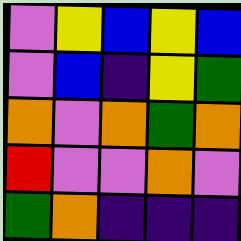[["violet", "yellow", "blue", "yellow", "blue"], ["violet", "blue", "indigo", "yellow", "green"], ["orange", "violet", "orange", "green", "orange"], ["red", "violet", "violet", "orange", "violet"], ["green", "orange", "indigo", "indigo", "indigo"]]